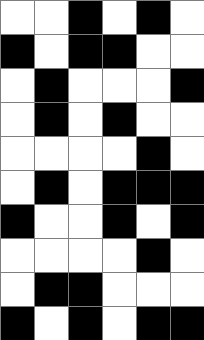[["white", "white", "black", "white", "black", "white"], ["black", "white", "black", "black", "white", "white"], ["white", "black", "white", "white", "white", "black"], ["white", "black", "white", "black", "white", "white"], ["white", "white", "white", "white", "black", "white"], ["white", "black", "white", "black", "black", "black"], ["black", "white", "white", "black", "white", "black"], ["white", "white", "white", "white", "black", "white"], ["white", "black", "black", "white", "white", "white"], ["black", "white", "black", "white", "black", "black"]]